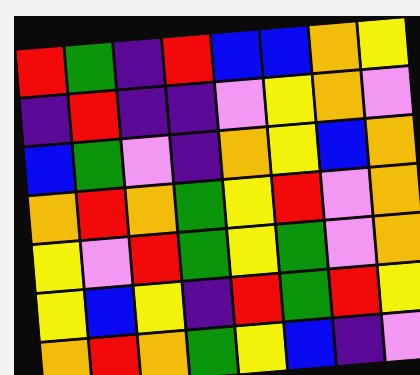[["red", "green", "indigo", "red", "blue", "blue", "orange", "yellow"], ["indigo", "red", "indigo", "indigo", "violet", "yellow", "orange", "violet"], ["blue", "green", "violet", "indigo", "orange", "yellow", "blue", "orange"], ["orange", "red", "orange", "green", "yellow", "red", "violet", "orange"], ["yellow", "violet", "red", "green", "yellow", "green", "violet", "orange"], ["yellow", "blue", "yellow", "indigo", "red", "green", "red", "yellow"], ["orange", "red", "orange", "green", "yellow", "blue", "indigo", "violet"]]